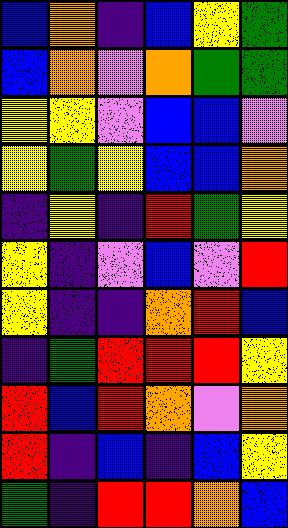[["blue", "orange", "indigo", "blue", "yellow", "green"], ["blue", "orange", "violet", "orange", "green", "green"], ["yellow", "yellow", "violet", "blue", "blue", "violet"], ["yellow", "green", "yellow", "blue", "blue", "orange"], ["indigo", "yellow", "indigo", "red", "green", "yellow"], ["yellow", "indigo", "violet", "blue", "violet", "red"], ["yellow", "indigo", "indigo", "orange", "red", "blue"], ["indigo", "green", "red", "red", "red", "yellow"], ["red", "blue", "red", "orange", "violet", "orange"], ["red", "indigo", "blue", "indigo", "blue", "yellow"], ["green", "indigo", "red", "red", "orange", "blue"]]